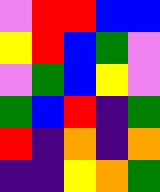[["violet", "red", "red", "blue", "blue"], ["yellow", "red", "blue", "green", "violet"], ["violet", "green", "blue", "yellow", "violet"], ["green", "blue", "red", "indigo", "green"], ["red", "indigo", "orange", "indigo", "orange"], ["indigo", "indigo", "yellow", "orange", "green"]]